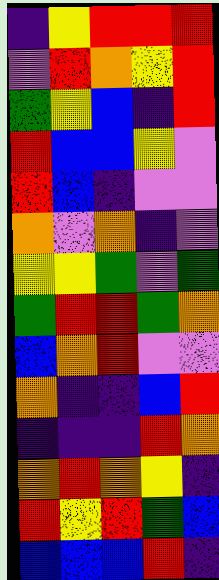[["indigo", "yellow", "red", "red", "red"], ["violet", "red", "orange", "yellow", "red"], ["green", "yellow", "blue", "indigo", "red"], ["red", "blue", "blue", "yellow", "violet"], ["red", "blue", "indigo", "violet", "violet"], ["orange", "violet", "orange", "indigo", "violet"], ["yellow", "yellow", "green", "violet", "green"], ["green", "red", "red", "green", "orange"], ["blue", "orange", "red", "violet", "violet"], ["orange", "indigo", "indigo", "blue", "red"], ["indigo", "indigo", "indigo", "red", "orange"], ["orange", "red", "orange", "yellow", "indigo"], ["red", "yellow", "red", "green", "blue"], ["blue", "blue", "blue", "red", "indigo"]]